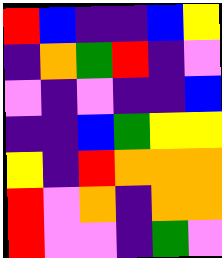[["red", "blue", "indigo", "indigo", "blue", "yellow"], ["indigo", "orange", "green", "red", "indigo", "violet"], ["violet", "indigo", "violet", "indigo", "indigo", "blue"], ["indigo", "indigo", "blue", "green", "yellow", "yellow"], ["yellow", "indigo", "red", "orange", "orange", "orange"], ["red", "violet", "orange", "indigo", "orange", "orange"], ["red", "violet", "violet", "indigo", "green", "violet"]]